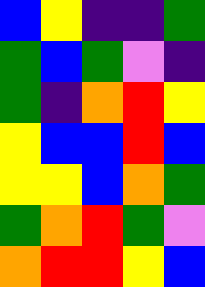[["blue", "yellow", "indigo", "indigo", "green"], ["green", "blue", "green", "violet", "indigo"], ["green", "indigo", "orange", "red", "yellow"], ["yellow", "blue", "blue", "red", "blue"], ["yellow", "yellow", "blue", "orange", "green"], ["green", "orange", "red", "green", "violet"], ["orange", "red", "red", "yellow", "blue"]]